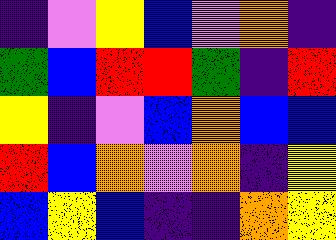[["indigo", "violet", "yellow", "blue", "violet", "orange", "indigo"], ["green", "blue", "red", "red", "green", "indigo", "red"], ["yellow", "indigo", "violet", "blue", "orange", "blue", "blue"], ["red", "blue", "orange", "violet", "orange", "indigo", "yellow"], ["blue", "yellow", "blue", "indigo", "indigo", "orange", "yellow"]]